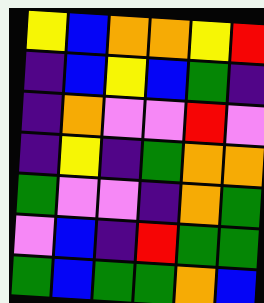[["yellow", "blue", "orange", "orange", "yellow", "red"], ["indigo", "blue", "yellow", "blue", "green", "indigo"], ["indigo", "orange", "violet", "violet", "red", "violet"], ["indigo", "yellow", "indigo", "green", "orange", "orange"], ["green", "violet", "violet", "indigo", "orange", "green"], ["violet", "blue", "indigo", "red", "green", "green"], ["green", "blue", "green", "green", "orange", "blue"]]